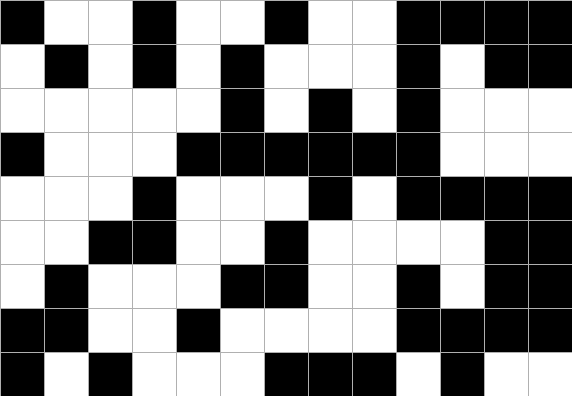[["black", "white", "white", "black", "white", "white", "black", "white", "white", "black", "black", "black", "black"], ["white", "black", "white", "black", "white", "black", "white", "white", "white", "black", "white", "black", "black"], ["white", "white", "white", "white", "white", "black", "white", "black", "white", "black", "white", "white", "white"], ["black", "white", "white", "white", "black", "black", "black", "black", "black", "black", "white", "white", "white"], ["white", "white", "white", "black", "white", "white", "white", "black", "white", "black", "black", "black", "black"], ["white", "white", "black", "black", "white", "white", "black", "white", "white", "white", "white", "black", "black"], ["white", "black", "white", "white", "white", "black", "black", "white", "white", "black", "white", "black", "black"], ["black", "black", "white", "white", "black", "white", "white", "white", "white", "black", "black", "black", "black"], ["black", "white", "black", "white", "white", "white", "black", "black", "black", "white", "black", "white", "white"]]